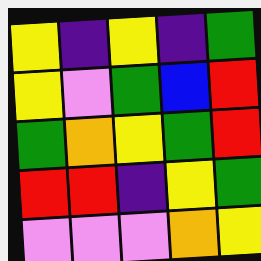[["yellow", "indigo", "yellow", "indigo", "green"], ["yellow", "violet", "green", "blue", "red"], ["green", "orange", "yellow", "green", "red"], ["red", "red", "indigo", "yellow", "green"], ["violet", "violet", "violet", "orange", "yellow"]]